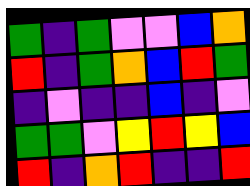[["green", "indigo", "green", "violet", "violet", "blue", "orange"], ["red", "indigo", "green", "orange", "blue", "red", "green"], ["indigo", "violet", "indigo", "indigo", "blue", "indigo", "violet"], ["green", "green", "violet", "yellow", "red", "yellow", "blue"], ["red", "indigo", "orange", "red", "indigo", "indigo", "red"]]